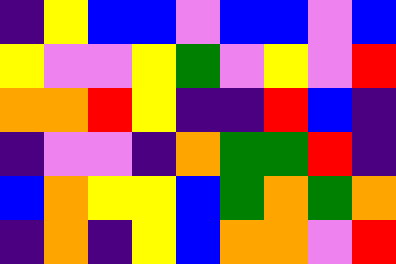[["indigo", "yellow", "blue", "blue", "violet", "blue", "blue", "violet", "blue"], ["yellow", "violet", "violet", "yellow", "green", "violet", "yellow", "violet", "red"], ["orange", "orange", "red", "yellow", "indigo", "indigo", "red", "blue", "indigo"], ["indigo", "violet", "violet", "indigo", "orange", "green", "green", "red", "indigo"], ["blue", "orange", "yellow", "yellow", "blue", "green", "orange", "green", "orange"], ["indigo", "orange", "indigo", "yellow", "blue", "orange", "orange", "violet", "red"]]